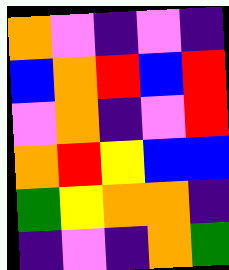[["orange", "violet", "indigo", "violet", "indigo"], ["blue", "orange", "red", "blue", "red"], ["violet", "orange", "indigo", "violet", "red"], ["orange", "red", "yellow", "blue", "blue"], ["green", "yellow", "orange", "orange", "indigo"], ["indigo", "violet", "indigo", "orange", "green"]]